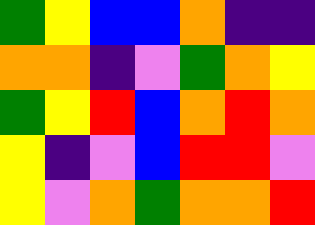[["green", "yellow", "blue", "blue", "orange", "indigo", "indigo"], ["orange", "orange", "indigo", "violet", "green", "orange", "yellow"], ["green", "yellow", "red", "blue", "orange", "red", "orange"], ["yellow", "indigo", "violet", "blue", "red", "red", "violet"], ["yellow", "violet", "orange", "green", "orange", "orange", "red"]]